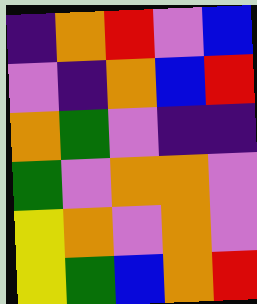[["indigo", "orange", "red", "violet", "blue"], ["violet", "indigo", "orange", "blue", "red"], ["orange", "green", "violet", "indigo", "indigo"], ["green", "violet", "orange", "orange", "violet"], ["yellow", "orange", "violet", "orange", "violet"], ["yellow", "green", "blue", "orange", "red"]]